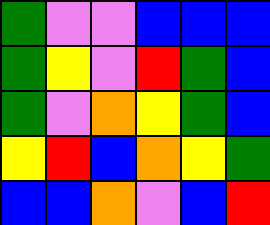[["green", "violet", "violet", "blue", "blue", "blue"], ["green", "yellow", "violet", "red", "green", "blue"], ["green", "violet", "orange", "yellow", "green", "blue"], ["yellow", "red", "blue", "orange", "yellow", "green"], ["blue", "blue", "orange", "violet", "blue", "red"]]